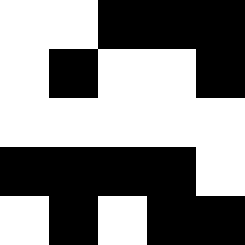[["white", "white", "black", "black", "black"], ["white", "black", "white", "white", "black"], ["white", "white", "white", "white", "white"], ["black", "black", "black", "black", "white"], ["white", "black", "white", "black", "black"]]